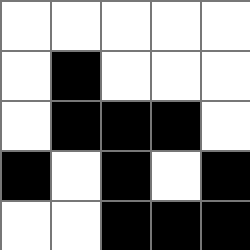[["white", "white", "white", "white", "white"], ["white", "black", "white", "white", "white"], ["white", "black", "black", "black", "white"], ["black", "white", "black", "white", "black"], ["white", "white", "black", "black", "black"]]